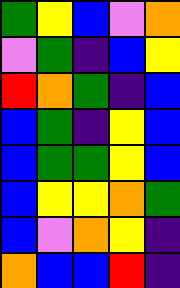[["green", "yellow", "blue", "violet", "orange"], ["violet", "green", "indigo", "blue", "yellow"], ["red", "orange", "green", "indigo", "blue"], ["blue", "green", "indigo", "yellow", "blue"], ["blue", "green", "green", "yellow", "blue"], ["blue", "yellow", "yellow", "orange", "green"], ["blue", "violet", "orange", "yellow", "indigo"], ["orange", "blue", "blue", "red", "indigo"]]